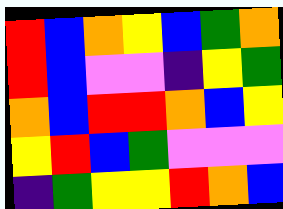[["red", "blue", "orange", "yellow", "blue", "green", "orange"], ["red", "blue", "violet", "violet", "indigo", "yellow", "green"], ["orange", "blue", "red", "red", "orange", "blue", "yellow"], ["yellow", "red", "blue", "green", "violet", "violet", "violet"], ["indigo", "green", "yellow", "yellow", "red", "orange", "blue"]]